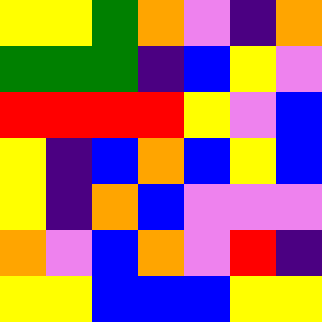[["yellow", "yellow", "green", "orange", "violet", "indigo", "orange"], ["green", "green", "green", "indigo", "blue", "yellow", "violet"], ["red", "red", "red", "red", "yellow", "violet", "blue"], ["yellow", "indigo", "blue", "orange", "blue", "yellow", "blue"], ["yellow", "indigo", "orange", "blue", "violet", "violet", "violet"], ["orange", "violet", "blue", "orange", "violet", "red", "indigo"], ["yellow", "yellow", "blue", "blue", "blue", "yellow", "yellow"]]